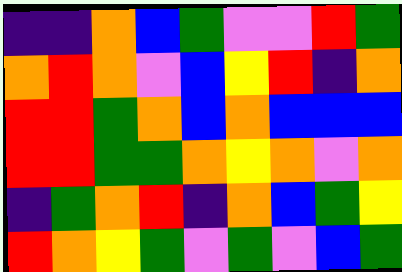[["indigo", "indigo", "orange", "blue", "green", "violet", "violet", "red", "green"], ["orange", "red", "orange", "violet", "blue", "yellow", "red", "indigo", "orange"], ["red", "red", "green", "orange", "blue", "orange", "blue", "blue", "blue"], ["red", "red", "green", "green", "orange", "yellow", "orange", "violet", "orange"], ["indigo", "green", "orange", "red", "indigo", "orange", "blue", "green", "yellow"], ["red", "orange", "yellow", "green", "violet", "green", "violet", "blue", "green"]]